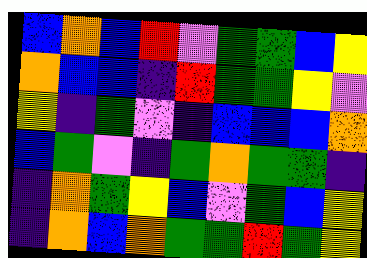[["blue", "orange", "blue", "red", "violet", "green", "green", "blue", "yellow"], ["orange", "blue", "blue", "indigo", "red", "green", "green", "yellow", "violet"], ["yellow", "indigo", "green", "violet", "indigo", "blue", "blue", "blue", "orange"], ["blue", "green", "violet", "indigo", "green", "orange", "green", "green", "indigo"], ["indigo", "orange", "green", "yellow", "blue", "violet", "green", "blue", "yellow"], ["indigo", "orange", "blue", "orange", "green", "green", "red", "green", "yellow"]]